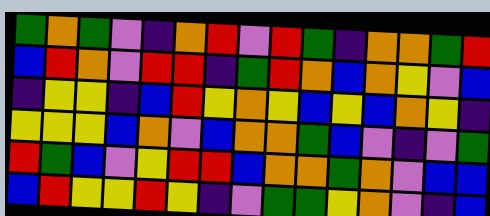[["green", "orange", "green", "violet", "indigo", "orange", "red", "violet", "red", "green", "indigo", "orange", "orange", "green", "red"], ["blue", "red", "orange", "violet", "red", "red", "indigo", "green", "red", "orange", "blue", "orange", "yellow", "violet", "blue"], ["indigo", "yellow", "yellow", "indigo", "blue", "red", "yellow", "orange", "yellow", "blue", "yellow", "blue", "orange", "yellow", "indigo"], ["yellow", "yellow", "yellow", "blue", "orange", "violet", "blue", "orange", "orange", "green", "blue", "violet", "indigo", "violet", "green"], ["red", "green", "blue", "violet", "yellow", "red", "red", "blue", "orange", "orange", "green", "orange", "violet", "blue", "blue"], ["blue", "red", "yellow", "yellow", "red", "yellow", "indigo", "violet", "green", "green", "yellow", "orange", "violet", "indigo", "blue"]]